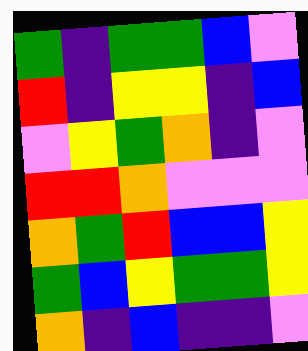[["green", "indigo", "green", "green", "blue", "violet"], ["red", "indigo", "yellow", "yellow", "indigo", "blue"], ["violet", "yellow", "green", "orange", "indigo", "violet"], ["red", "red", "orange", "violet", "violet", "violet"], ["orange", "green", "red", "blue", "blue", "yellow"], ["green", "blue", "yellow", "green", "green", "yellow"], ["orange", "indigo", "blue", "indigo", "indigo", "violet"]]